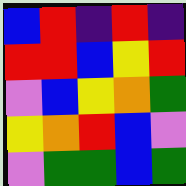[["blue", "red", "indigo", "red", "indigo"], ["red", "red", "blue", "yellow", "red"], ["violet", "blue", "yellow", "orange", "green"], ["yellow", "orange", "red", "blue", "violet"], ["violet", "green", "green", "blue", "green"]]